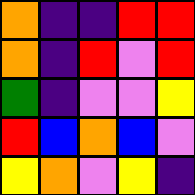[["orange", "indigo", "indigo", "red", "red"], ["orange", "indigo", "red", "violet", "red"], ["green", "indigo", "violet", "violet", "yellow"], ["red", "blue", "orange", "blue", "violet"], ["yellow", "orange", "violet", "yellow", "indigo"]]